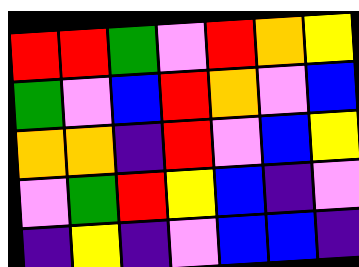[["red", "red", "green", "violet", "red", "orange", "yellow"], ["green", "violet", "blue", "red", "orange", "violet", "blue"], ["orange", "orange", "indigo", "red", "violet", "blue", "yellow"], ["violet", "green", "red", "yellow", "blue", "indigo", "violet"], ["indigo", "yellow", "indigo", "violet", "blue", "blue", "indigo"]]